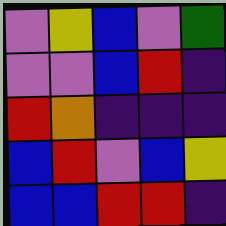[["violet", "yellow", "blue", "violet", "green"], ["violet", "violet", "blue", "red", "indigo"], ["red", "orange", "indigo", "indigo", "indigo"], ["blue", "red", "violet", "blue", "yellow"], ["blue", "blue", "red", "red", "indigo"]]